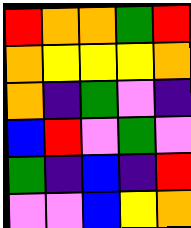[["red", "orange", "orange", "green", "red"], ["orange", "yellow", "yellow", "yellow", "orange"], ["orange", "indigo", "green", "violet", "indigo"], ["blue", "red", "violet", "green", "violet"], ["green", "indigo", "blue", "indigo", "red"], ["violet", "violet", "blue", "yellow", "orange"]]